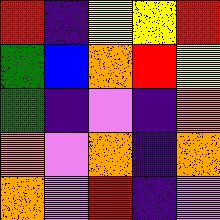[["red", "indigo", "yellow", "yellow", "red"], ["green", "blue", "orange", "red", "yellow"], ["green", "indigo", "violet", "indigo", "orange"], ["orange", "violet", "orange", "indigo", "orange"], ["orange", "violet", "red", "indigo", "violet"]]